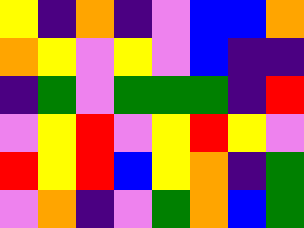[["yellow", "indigo", "orange", "indigo", "violet", "blue", "blue", "orange"], ["orange", "yellow", "violet", "yellow", "violet", "blue", "indigo", "indigo"], ["indigo", "green", "violet", "green", "green", "green", "indigo", "red"], ["violet", "yellow", "red", "violet", "yellow", "red", "yellow", "violet"], ["red", "yellow", "red", "blue", "yellow", "orange", "indigo", "green"], ["violet", "orange", "indigo", "violet", "green", "orange", "blue", "green"]]